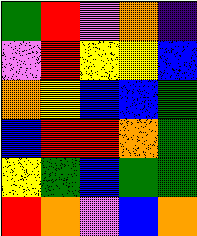[["green", "red", "violet", "orange", "indigo"], ["violet", "red", "yellow", "yellow", "blue"], ["orange", "yellow", "blue", "blue", "green"], ["blue", "red", "red", "orange", "green"], ["yellow", "green", "blue", "green", "green"], ["red", "orange", "violet", "blue", "orange"]]